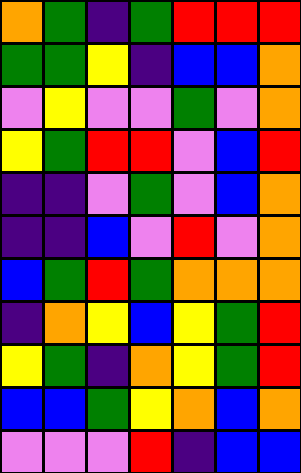[["orange", "green", "indigo", "green", "red", "red", "red"], ["green", "green", "yellow", "indigo", "blue", "blue", "orange"], ["violet", "yellow", "violet", "violet", "green", "violet", "orange"], ["yellow", "green", "red", "red", "violet", "blue", "red"], ["indigo", "indigo", "violet", "green", "violet", "blue", "orange"], ["indigo", "indigo", "blue", "violet", "red", "violet", "orange"], ["blue", "green", "red", "green", "orange", "orange", "orange"], ["indigo", "orange", "yellow", "blue", "yellow", "green", "red"], ["yellow", "green", "indigo", "orange", "yellow", "green", "red"], ["blue", "blue", "green", "yellow", "orange", "blue", "orange"], ["violet", "violet", "violet", "red", "indigo", "blue", "blue"]]